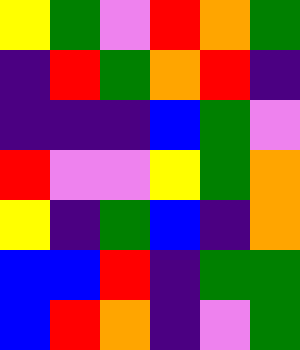[["yellow", "green", "violet", "red", "orange", "green"], ["indigo", "red", "green", "orange", "red", "indigo"], ["indigo", "indigo", "indigo", "blue", "green", "violet"], ["red", "violet", "violet", "yellow", "green", "orange"], ["yellow", "indigo", "green", "blue", "indigo", "orange"], ["blue", "blue", "red", "indigo", "green", "green"], ["blue", "red", "orange", "indigo", "violet", "green"]]